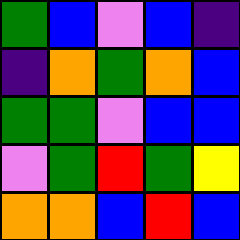[["green", "blue", "violet", "blue", "indigo"], ["indigo", "orange", "green", "orange", "blue"], ["green", "green", "violet", "blue", "blue"], ["violet", "green", "red", "green", "yellow"], ["orange", "orange", "blue", "red", "blue"]]